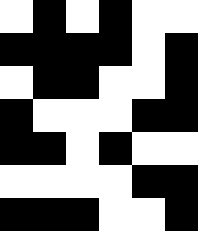[["white", "black", "white", "black", "white", "white"], ["black", "black", "black", "black", "white", "black"], ["white", "black", "black", "white", "white", "black"], ["black", "white", "white", "white", "black", "black"], ["black", "black", "white", "black", "white", "white"], ["white", "white", "white", "white", "black", "black"], ["black", "black", "black", "white", "white", "black"]]